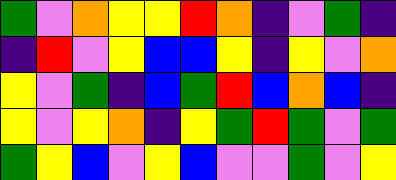[["green", "violet", "orange", "yellow", "yellow", "red", "orange", "indigo", "violet", "green", "indigo"], ["indigo", "red", "violet", "yellow", "blue", "blue", "yellow", "indigo", "yellow", "violet", "orange"], ["yellow", "violet", "green", "indigo", "blue", "green", "red", "blue", "orange", "blue", "indigo"], ["yellow", "violet", "yellow", "orange", "indigo", "yellow", "green", "red", "green", "violet", "green"], ["green", "yellow", "blue", "violet", "yellow", "blue", "violet", "violet", "green", "violet", "yellow"]]